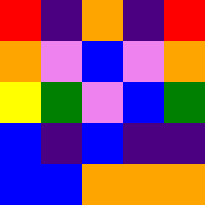[["red", "indigo", "orange", "indigo", "red"], ["orange", "violet", "blue", "violet", "orange"], ["yellow", "green", "violet", "blue", "green"], ["blue", "indigo", "blue", "indigo", "indigo"], ["blue", "blue", "orange", "orange", "orange"]]